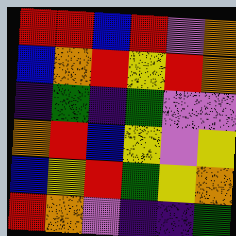[["red", "red", "blue", "red", "violet", "orange"], ["blue", "orange", "red", "yellow", "red", "orange"], ["indigo", "green", "indigo", "green", "violet", "violet"], ["orange", "red", "blue", "yellow", "violet", "yellow"], ["blue", "yellow", "red", "green", "yellow", "orange"], ["red", "orange", "violet", "indigo", "indigo", "green"]]